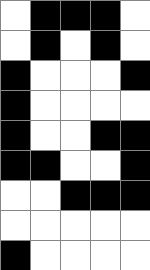[["white", "black", "black", "black", "white"], ["white", "black", "white", "black", "white"], ["black", "white", "white", "white", "black"], ["black", "white", "white", "white", "white"], ["black", "white", "white", "black", "black"], ["black", "black", "white", "white", "black"], ["white", "white", "black", "black", "black"], ["white", "white", "white", "white", "white"], ["black", "white", "white", "white", "white"]]